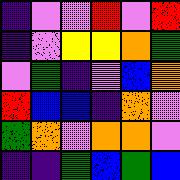[["indigo", "violet", "violet", "red", "violet", "red"], ["indigo", "violet", "yellow", "yellow", "orange", "green"], ["violet", "green", "indigo", "violet", "blue", "orange"], ["red", "blue", "blue", "indigo", "orange", "violet"], ["green", "orange", "violet", "orange", "orange", "violet"], ["indigo", "indigo", "green", "blue", "green", "blue"]]